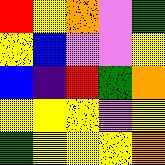[["red", "yellow", "orange", "violet", "green"], ["yellow", "blue", "violet", "violet", "yellow"], ["blue", "indigo", "red", "green", "orange"], ["yellow", "yellow", "yellow", "violet", "yellow"], ["green", "yellow", "yellow", "yellow", "orange"]]